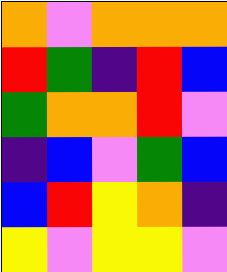[["orange", "violet", "orange", "orange", "orange"], ["red", "green", "indigo", "red", "blue"], ["green", "orange", "orange", "red", "violet"], ["indigo", "blue", "violet", "green", "blue"], ["blue", "red", "yellow", "orange", "indigo"], ["yellow", "violet", "yellow", "yellow", "violet"]]